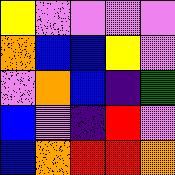[["yellow", "violet", "violet", "violet", "violet"], ["orange", "blue", "blue", "yellow", "violet"], ["violet", "orange", "blue", "indigo", "green"], ["blue", "violet", "indigo", "red", "violet"], ["blue", "orange", "red", "red", "orange"]]